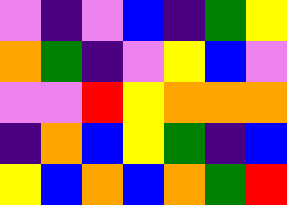[["violet", "indigo", "violet", "blue", "indigo", "green", "yellow"], ["orange", "green", "indigo", "violet", "yellow", "blue", "violet"], ["violet", "violet", "red", "yellow", "orange", "orange", "orange"], ["indigo", "orange", "blue", "yellow", "green", "indigo", "blue"], ["yellow", "blue", "orange", "blue", "orange", "green", "red"]]